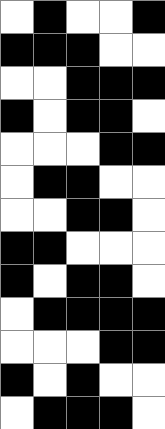[["white", "black", "white", "white", "black"], ["black", "black", "black", "white", "white"], ["white", "white", "black", "black", "black"], ["black", "white", "black", "black", "white"], ["white", "white", "white", "black", "black"], ["white", "black", "black", "white", "white"], ["white", "white", "black", "black", "white"], ["black", "black", "white", "white", "white"], ["black", "white", "black", "black", "white"], ["white", "black", "black", "black", "black"], ["white", "white", "white", "black", "black"], ["black", "white", "black", "white", "white"], ["white", "black", "black", "black", "white"]]